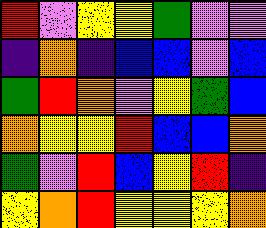[["red", "violet", "yellow", "yellow", "green", "violet", "violet"], ["indigo", "orange", "indigo", "blue", "blue", "violet", "blue"], ["green", "red", "orange", "violet", "yellow", "green", "blue"], ["orange", "yellow", "yellow", "red", "blue", "blue", "orange"], ["green", "violet", "red", "blue", "yellow", "red", "indigo"], ["yellow", "orange", "red", "yellow", "yellow", "yellow", "orange"]]